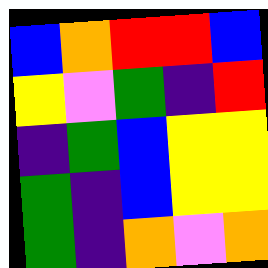[["blue", "orange", "red", "red", "blue"], ["yellow", "violet", "green", "indigo", "red"], ["indigo", "green", "blue", "yellow", "yellow"], ["green", "indigo", "blue", "yellow", "yellow"], ["green", "indigo", "orange", "violet", "orange"]]